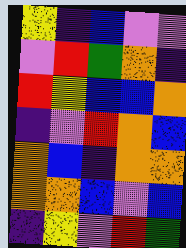[["yellow", "indigo", "blue", "violet", "violet"], ["violet", "red", "green", "orange", "indigo"], ["red", "yellow", "blue", "blue", "orange"], ["indigo", "violet", "red", "orange", "blue"], ["orange", "blue", "indigo", "orange", "orange"], ["orange", "orange", "blue", "violet", "blue"], ["indigo", "yellow", "violet", "red", "green"]]